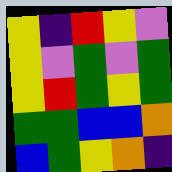[["yellow", "indigo", "red", "yellow", "violet"], ["yellow", "violet", "green", "violet", "green"], ["yellow", "red", "green", "yellow", "green"], ["green", "green", "blue", "blue", "orange"], ["blue", "green", "yellow", "orange", "indigo"]]